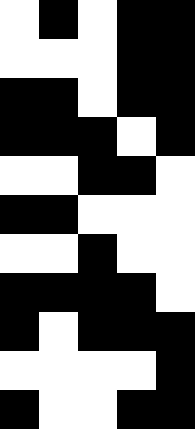[["white", "black", "white", "black", "black"], ["white", "white", "white", "black", "black"], ["black", "black", "white", "black", "black"], ["black", "black", "black", "white", "black"], ["white", "white", "black", "black", "white"], ["black", "black", "white", "white", "white"], ["white", "white", "black", "white", "white"], ["black", "black", "black", "black", "white"], ["black", "white", "black", "black", "black"], ["white", "white", "white", "white", "black"], ["black", "white", "white", "black", "black"]]